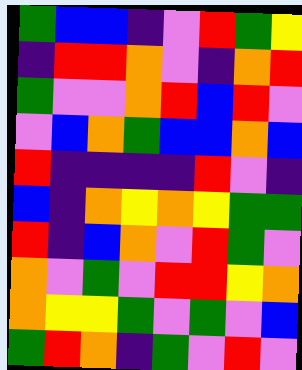[["green", "blue", "blue", "indigo", "violet", "red", "green", "yellow"], ["indigo", "red", "red", "orange", "violet", "indigo", "orange", "red"], ["green", "violet", "violet", "orange", "red", "blue", "red", "violet"], ["violet", "blue", "orange", "green", "blue", "blue", "orange", "blue"], ["red", "indigo", "indigo", "indigo", "indigo", "red", "violet", "indigo"], ["blue", "indigo", "orange", "yellow", "orange", "yellow", "green", "green"], ["red", "indigo", "blue", "orange", "violet", "red", "green", "violet"], ["orange", "violet", "green", "violet", "red", "red", "yellow", "orange"], ["orange", "yellow", "yellow", "green", "violet", "green", "violet", "blue"], ["green", "red", "orange", "indigo", "green", "violet", "red", "violet"]]